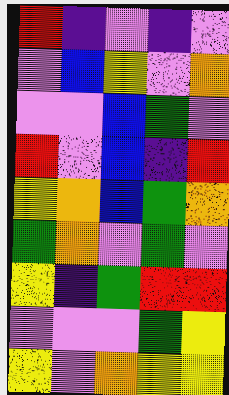[["red", "indigo", "violet", "indigo", "violet"], ["violet", "blue", "yellow", "violet", "orange"], ["violet", "violet", "blue", "green", "violet"], ["red", "violet", "blue", "indigo", "red"], ["yellow", "orange", "blue", "green", "orange"], ["green", "orange", "violet", "green", "violet"], ["yellow", "indigo", "green", "red", "red"], ["violet", "violet", "violet", "green", "yellow"], ["yellow", "violet", "orange", "yellow", "yellow"]]